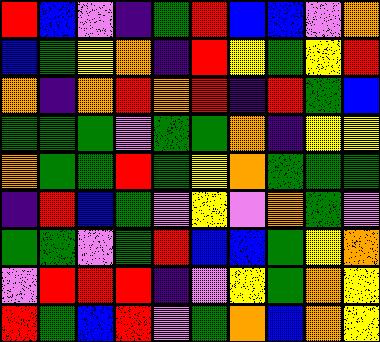[["red", "blue", "violet", "indigo", "green", "red", "blue", "blue", "violet", "orange"], ["blue", "green", "yellow", "orange", "indigo", "red", "yellow", "green", "yellow", "red"], ["orange", "indigo", "orange", "red", "orange", "red", "indigo", "red", "green", "blue"], ["green", "green", "green", "violet", "green", "green", "orange", "indigo", "yellow", "yellow"], ["orange", "green", "green", "red", "green", "yellow", "orange", "green", "green", "green"], ["indigo", "red", "blue", "green", "violet", "yellow", "violet", "orange", "green", "violet"], ["green", "green", "violet", "green", "red", "blue", "blue", "green", "yellow", "orange"], ["violet", "red", "red", "red", "indigo", "violet", "yellow", "green", "orange", "yellow"], ["red", "green", "blue", "red", "violet", "green", "orange", "blue", "orange", "yellow"]]